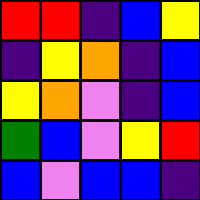[["red", "red", "indigo", "blue", "yellow"], ["indigo", "yellow", "orange", "indigo", "blue"], ["yellow", "orange", "violet", "indigo", "blue"], ["green", "blue", "violet", "yellow", "red"], ["blue", "violet", "blue", "blue", "indigo"]]